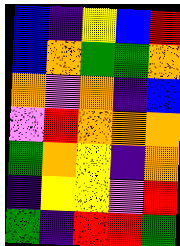[["blue", "indigo", "yellow", "blue", "red"], ["blue", "orange", "green", "green", "orange"], ["orange", "violet", "orange", "indigo", "blue"], ["violet", "red", "orange", "orange", "orange"], ["green", "orange", "yellow", "indigo", "orange"], ["indigo", "yellow", "yellow", "violet", "red"], ["green", "indigo", "red", "red", "green"]]